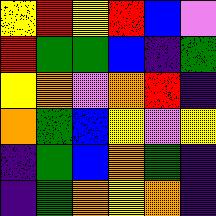[["yellow", "red", "yellow", "red", "blue", "violet"], ["red", "green", "green", "blue", "indigo", "green"], ["yellow", "orange", "violet", "orange", "red", "indigo"], ["orange", "green", "blue", "yellow", "violet", "yellow"], ["indigo", "green", "blue", "orange", "green", "indigo"], ["indigo", "green", "orange", "yellow", "orange", "indigo"]]